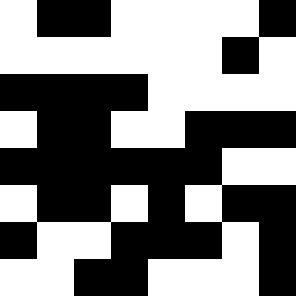[["white", "black", "black", "white", "white", "white", "white", "black"], ["white", "white", "white", "white", "white", "white", "black", "white"], ["black", "black", "black", "black", "white", "white", "white", "white"], ["white", "black", "black", "white", "white", "black", "black", "black"], ["black", "black", "black", "black", "black", "black", "white", "white"], ["white", "black", "black", "white", "black", "white", "black", "black"], ["black", "white", "white", "black", "black", "black", "white", "black"], ["white", "white", "black", "black", "white", "white", "white", "black"]]